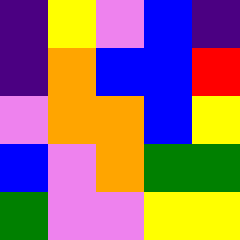[["indigo", "yellow", "violet", "blue", "indigo"], ["indigo", "orange", "blue", "blue", "red"], ["violet", "orange", "orange", "blue", "yellow"], ["blue", "violet", "orange", "green", "green"], ["green", "violet", "violet", "yellow", "yellow"]]